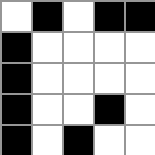[["white", "black", "white", "black", "black"], ["black", "white", "white", "white", "white"], ["black", "white", "white", "white", "white"], ["black", "white", "white", "black", "white"], ["black", "white", "black", "white", "white"]]